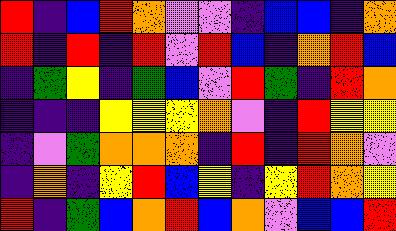[["red", "indigo", "blue", "red", "orange", "violet", "violet", "indigo", "blue", "blue", "indigo", "orange"], ["red", "indigo", "red", "indigo", "red", "violet", "red", "blue", "indigo", "orange", "red", "blue"], ["indigo", "green", "yellow", "indigo", "green", "blue", "violet", "red", "green", "indigo", "red", "orange"], ["indigo", "indigo", "indigo", "yellow", "yellow", "yellow", "orange", "violet", "indigo", "red", "yellow", "yellow"], ["indigo", "violet", "green", "orange", "orange", "orange", "indigo", "red", "indigo", "red", "orange", "violet"], ["indigo", "orange", "indigo", "yellow", "red", "blue", "yellow", "indigo", "yellow", "red", "orange", "yellow"], ["red", "indigo", "green", "blue", "orange", "red", "blue", "orange", "violet", "blue", "blue", "red"]]